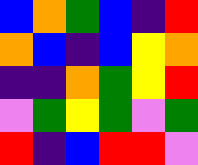[["blue", "orange", "green", "blue", "indigo", "red"], ["orange", "blue", "indigo", "blue", "yellow", "orange"], ["indigo", "indigo", "orange", "green", "yellow", "red"], ["violet", "green", "yellow", "green", "violet", "green"], ["red", "indigo", "blue", "red", "red", "violet"]]